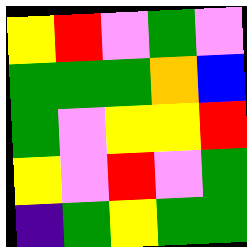[["yellow", "red", "violet", "green", "violet"], ["green", "green", "green", "orange", "blue"], ["green", "violet", "yellow", "yellow", "red"], ["yellow", "violet", "red", "violet", "green"], ["indigo", "green", "yellow", "green", "green"]]